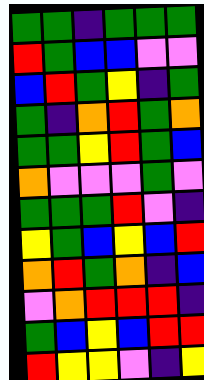[["green", "green", "indigo", "green", "green", "green"], ["red", "green", "blue", "blue", "violet", "violet"], ["blue", "red", "green", "yellow", "indigo", "green"], ["green", "indigo", "orange", "red", "green", "orange"], ["green", "green", "yellow", "red", "green", "blue"], ["orange", "violet", "violet", "violet", "green", "violet"], ["green", "green", "green", "red", "violet", "indigo"], ["yellow", "green", "blue", "yellow", "blue", "red"], ["orange", "red", "green", "orange", "indigo", "blue"], ["violet", "orange", "red", "red", "red", "indigo"], ["green", "blue", "yellow", "blue", "red", "red"], ["red", "yellow", "yellow", "violet", "indigo", "yellow"]]